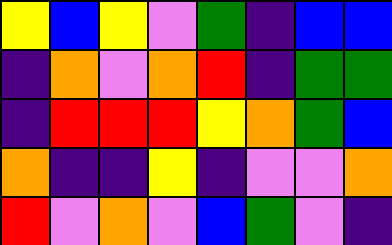[["yellow", "blue", "yellow", "violet", "green", "indigo", "blue", "blue"], ["indigo", "orange", "violet", "orange", "red", "indigo", "green", "green"], ["indigo", "red", "red", "red", "yellow", "orange", "green", "blue"], ["orange", "indigo", "indigo", "yellow", "indigo", "violet", "violet", "orange"], ["red", "violet", "orange", "violet", "blue", "green", "violet", "indigo"]]